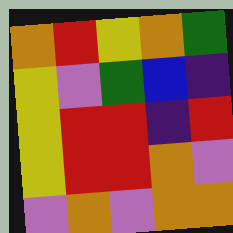[["orange", "red", "yellow", "orange", "green"], ["yellow", "violet", "green", "blue", "indigo"], ["yellow", "red", "red", "indigo", "red"], ["yellow", "red", "red", "orange", "violet"], ["violet", "orange", "violet", "orange", "orange"]]